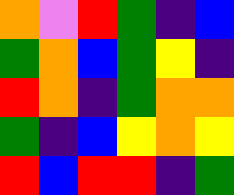[["orange", "violet", "red", "green", "indigo", "blue"], ["green", "orange", "blue", "green", "yellow", "indigo"], ["red", "orange", "indigo", "green", "orange", "orange"], ["green", "indigo", "blue", "yellow", "orange", "yellow"], ["red", "blue", "red", "red", "indigo", "green"]]